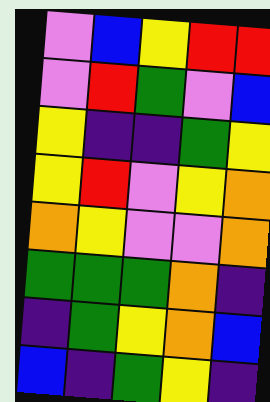[["violet", "blue", "yellow", "red", "red"], ["violet", "red", "green", "violet", "blue"], ["yellow", "indigo", "indigo", "green", "yellow"], ["yellow", "red", "violet", "yellow", "orange"], ["orange", "yellow", "violet", "violet", "orange"], ["green", "green", "green", "orange", "indigo"], ["indigo", "green", "yellow", "orange", "blue"], ["blue", "indigo", "green", "yellow", "indigo"]]